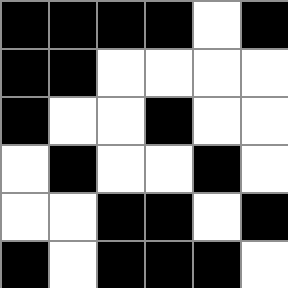[["black", "black", "black", "black", "white", "black"], ["black", "black", "white", "white", "white", "white"], ["black", "white", "white", "black", "white", "white"], ["white", "black", "white", "white", "black", "white"], ["white", "white", "black", "black", "white", "black"], ["black", "white", "black", "black", "black", "white"]]